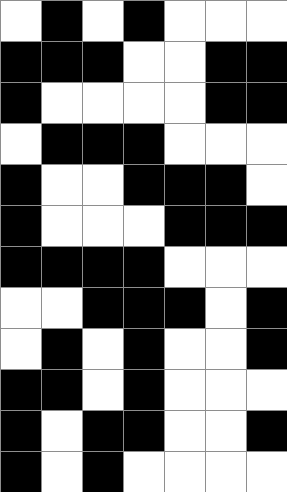[["white", "black", "white", "black", "white", "white", "white"], ["black", "black", "black", "white", "white", "black", "black"], ["black", "white", "white", "white", "white", "black", "black"], ["white", "black", "black", "black", "white", "white", "white"], ["black", "white", "white", "black", "black", "black", "white"], ["black", "white", "white", "white", "black", "black", "black"], ["black", "black", "black", "black", "white", "white", "white"], ["white", "white", "black", "black", "black", "white", "black"], ["white", "black", "white", "black", "white", "white", "black"], ["black", "black", "white", "black", "white", "white", "white"], ["black", "white", "black", "black", "white", "white", "black"], ["black", "white", "black", "white", "white", "white", "white"]]